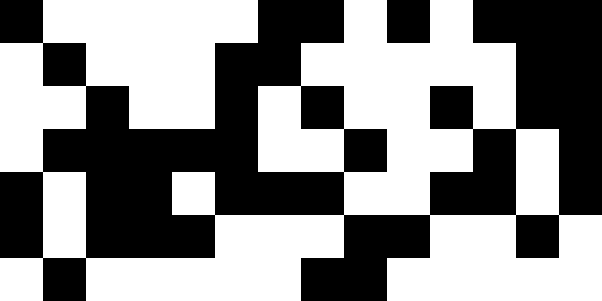[["black", "white", "white", "white", "white", "white", "black", "black", "white", "black", "white", "black", "black", "black"], ["white", "black", "white", "white", "white", "black", "black", "white", "white", "white", "white", "white", "black", "black"], ["white", "white", "black", "white", "white", "black", "white", "black", "white", "white", "black", "white", "black", "black"], ["white", "black", "black", "black", "black", "black", "white", "white", "black", "white", "white", "black", "white", "black"], ["black", "white", "black", "black", "white", "black", "black", "black", "white", "white", "black", "black", "white", "black"], ["black", "white", "black", "black", "black", "white", "white", "white", "black", "black", "white", "white", "black", "white"], ["white", "black", "white", "white", "white", "white", "white", "black", "black", "white", "white", "white", "white", "white"]]